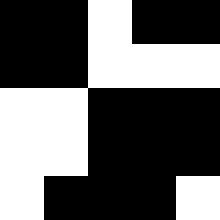[["black", "black", "white", "black", "black"], ["black", "black", "white", "white", "white"], ["white", "white", "black", "black", "black"], ["white", "white", "black", "black", "black"], ["white", "black", "black", "black", "white"]]